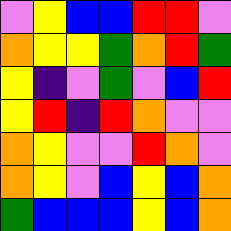[["violet", "yellow", "blue", "blue", "red", "red", "violet"], ["orange", "yellow", "yellow", "green", "orange", "red", "green"], ["yellow", "indigo", "violet", "green", "violet", "blue", "red"], ["yellow", "red", "indigo", "red", "orange", "violet", "violet"], ["orange", "yellow", "violet", "violet", "red", "orange", "violet"], ["orange", "yellow", "violet", "blue", "yellow", "blue", "orange"], ["green", "blue", "blue", "blue", "yellow", "blue", "orange"]]